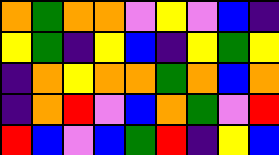[["orange", "green", "orange", "orange", "violet", "yellow", "violet", "blue", "indigo"], ["yellow", "green", "indigo", "yellow", "blue", "indigo", "yellow", "green", "yellow"], ["indigo", "orange", "yellow", "orange", "orange", "green", "orange", "blue", "orange"], ["indigo", "orange", "red", "violet", "blue", "orange", "green", "violet", "red"], ["red", "blue", "violet", "blue", "green", "red", "indigo", "yellow", "blue"]]